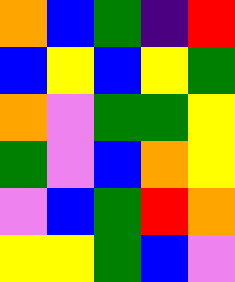[["orange", "blue", "green", "indigo", "red"], ["blue", "yellow", "blue", "yellow", "green"], ["orange", "violet", "green", "green", "yellow"], ["green", "violet", "blue", "orange", "yellow"], ["violet", "blue", "green", "red", "orange"], ["yellow", "yellow", "green", "blue", "violet"]]